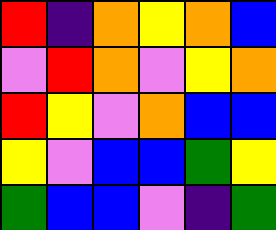[["red", "indigo", "orange", "yellow", "orange", "blue"], ["violet", "red", "orange", "violet", "yellow", "orange"], ["red", "yellow", "violet", "orange", "blue", "blue"], ["yellow", "violet", "blue", "blue", "green", "yellow"], ["green", "blue", "blue", "violet", "indigo", "green"]]